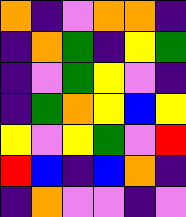[["orange", "indigo", "violet", "orange", "orange", "indigo"], ["indigo", "orange", "green", "indigo", "yellow", "green"], ["indigo", "violet", "green", "yellow", "violet", "indigo"], ["indigo", "green", "orange", "yellow", "blue", "yellow"], ["yellow", "violet", "yellow", "green", "violet", "red"], ["red", "blue", "indigo", "blue", "orange", "indigo"], ["indigo", "orange", "violet", "violet", "indigo", "violet"]]